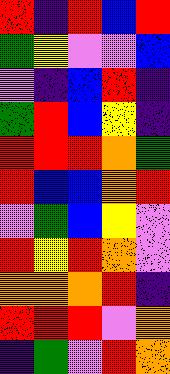[["red", "indigo", "red", "blue", "red"], ["green", "yellow", "violet", "violet", "blue"], ["violet", "indigo", "blue", "red", "indigo"], ["green", "red", "blue", "yellow", "indigo"], ["red", "red", "red", "orange", "green"], ["red", "blue", "blue", "orange", "red"], ["violet", "green", "blue", "yellow", "violet"], ["red", "yellow", "red", "orange", "violet"], ["orange", "orange", "orange", "red", "indigo"], ["red", "red", "red", "violet", "orange"], ["indigo", "green", "violet", "red", "orange"]]